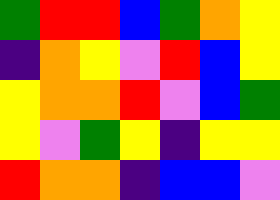[["green", "red", "red", "blue", "green", "orange", "yellow"], ["indigo", "orange", "yellow", "violet", "red", "blue", "yellow"], ["yellow", "orange", "orange", "red", "violet", "blue", "green"], ["yellow", "violet", "green", "yellow", "indigo", "yellow", "yellow"], ["red", "orange", "orange", "indigo", "blue", "blue", "violet"]]